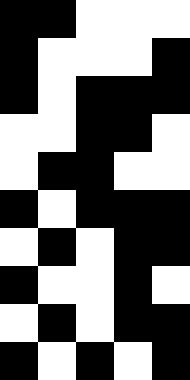[["black", "black", "white", "white", "white"], ["black", "white", "white", "white", "black"], ["black", "white", "black", "black", "black"], ["white", "white", "black", "black", "white"], ["white", "black", "black", "white", "white"], ["black", "white", "black", "black", "black"], ["white", "black", "white", "black", "black"], ["black", "white", "white", "black", "white"], ["white", "black", "white", "black", "black"], ["black", "white", "black", "white", "black"]]